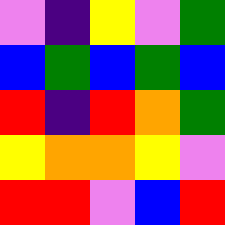[["violet", "indigo", "yellow", "violet", "green"], ["blue", "green", "blue", "green", "blue"], ["red", "indigo", "red", "orange", "green"], ["yellow", "orange", "orange", "yellow", "violet"], ["red", "red", "violet", "blue", "red"]]